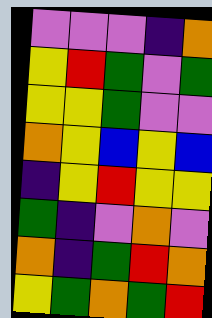[["violet", "violet", "violet", "indigo", "orange"], ["yellow", "red", "green", "violet", "green"], ["yellow", "yellow", "green", "violet", "violet"], ["orange", "yellow", "blue", "yellow", "blue"], ["indigo", "yellow", "red", "yellow", "yellow"], ["green", "indigo", "violet", "orange", "violet"], ["orange", "indigo", "green", "red", "orange"], ["yellow", "green", "orange", "green", "red"]]